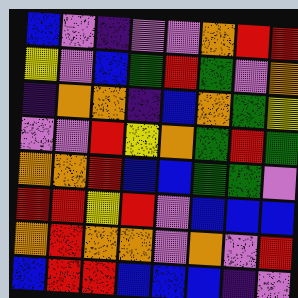[["blue", "violet", "indigo", "violet", "violet", "orange", "red", "red"], ["yellow", "violet", "blue", "green", "red", "green", "violet", "orange"], ["indigo", "orange", "orange", "indigo", "blue", "orange", "green", "yellow"], ["violet", "violet", "red", "yellow", "orange", "green", "red", "green"], ["orange", "orange", "red", "blue", "blue", "green", "green", "violet"], ["red", "red", "yellow", "red", "violet", "blue", "blue", "blue"], ["orange", "red", "orange", "orange", "violet", "orange", "violet", "red"], ["blue", "red", "red", "blue", "blue", "blue", "indigo", "violet"]]